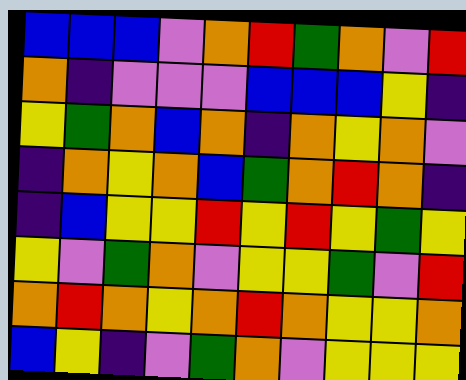[["blue", "blue", "blue", "violet", "orange", "red", "green", "orange", "violet", "red"], ["orange", "indigo", "violet", "violet", "violet", "blue", "blue", "blue", "yellow", "indigo"], ["yellow", "green", "orange", "blue", "orange", "indigo", "orange", "yellow", "orange", "violet"], ["indigo", "orange", "yellow", "orange", "blue", "green", "orange", "red", "orange", "indigo"], ["indigo", "blue", "yellow", "yellow", "red", "yellow", "red", "yellow", "green", "yellow"], ["yellow", "violet", "green", "orange", "violet", "yellow", "yellow", "green", "violet", "red"], ["orange", "red", "orange", "yellow", "orange", "red", "orange", "yellow", "yellow", "orange"], ["blue", "yellow", "indigo", "violet", "green", "orange", "violet", "yellow", "yellow", "yellow"]]